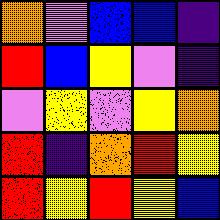[["orange", "violet", "blue", "blue", "indigo"], ["red", "blue", "yellow", "violet", "indigo"], ["violet", "yellow", "violet", "yellow", "orange"], ["red", "indigo", "orange", "red", "yellow"], ["red", "yellow", "red", "yellow", "blue"]]